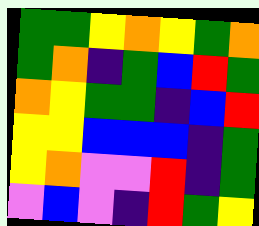[["green", "green", "yellow", "orange", "yellow", "green", "orange"], ["green", "orange", "indigo", "green", "blue", "red", "green"], ["orange", "yellow", "green", "green", "indigo", "blue", "red"], ["yellow", "yellow", "blue", "blue", "blue", "indigo", "green"], ["yellow", "orange", "violet", "violet", "red", "indigo", "green"], ["violet", "blue", "violet", "indigo", "red", "green", "yellow"]]